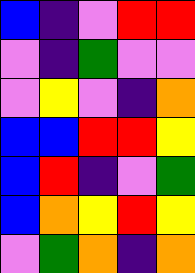[["blue", "indigo", "violet", "red", "red"], ["violet", "indigo", "green", "violet", "violet"], ["violet", "yellow", "violet", "indigo", "orange"], ["blue", "blue", "red", "red", "yellow"], ["blue", "red", "indigo", "violet", "green"], ["blue", "orange", "yellow", "red", "yellow"], ["violet", "green", "orange", "indigo", "orange"]]